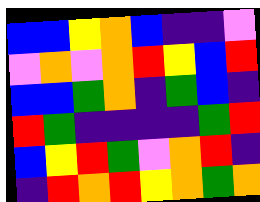[["blue", "blue", "yellow", "orange", "blue", "indigo", "indigo", "violet"], ["violet", "orange", "violet", "orange", "red", "yellow", "blue", "red"], ["blue", "blue", "green", "orange", "indigo", "green", "blue", "indigo"], ["red", "green", "indigo", "indigo", "indigo", "indigo", "green", "red"], ["blue", "yellow", "red", "green", "violet", "orange", "red", "indigo"], ["indigo", "red", "orange", "red", "yellow", "orange", "green", "orange"]]